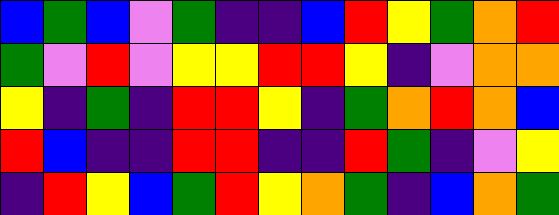[["blue", "green", "blue", "violet", "green", "indigo", "indigo", "blue", "red", "yellow", "green", "orange", "red"], ["green", "violet", "red", "violet", "yellow", "yellow", "red", "red", "yellow", "indigo", "violet", "orange", "orange"], ["yellow", "indigo", "green", "indigo", "red", "red", "yellow", "indigo", "green", "orange", "red", "orange", "blue"], ["red", "blue", "indigo", "indigo", "red", "red", "indigo", "indigo", "red", "green", "indigo", "violet", "yellow"], ["indigo", "red", "yellow", "blue", "green", "red", "yellow", "orange", "green", "indigo", "blue", "orange", "green"]]